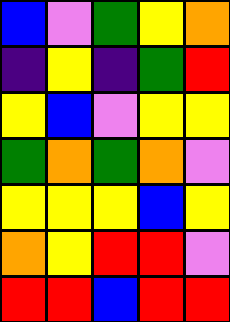[["blue", "violet", "green", "yellow", "orange"], ["indigo", "yellow", "indigo", "green", "red"], ["yellow", "blue", "violet", "yellow", "yellow"], ["green", "orange", "green", "orange", "violet"], ["yellow", "yellow", "yellow", "blue", "yellow"], ["orange", "yellow", "red", "red", "violet"], ["red", "red", "blue", "red", "red"]]